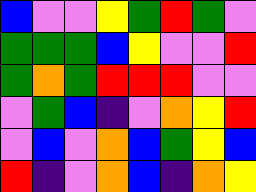[["blue", "violet", "violet", "yellow", "green", "red", "green", "violet"], ["green", "green", "green", "blue", "yellow", "violet", "violet", "red"], ["green", "orange", "green", "red", "red", "red", "violet", "violet"], ["violet", "green", "blue", "indigo", "violet", "orange", "yellow", "red"], ["violet", "blue", "violet", "orange", "blue", "green", "yellow", "blue"], ["red", "indigo", "violet", "orange", "blue", "indigo", "orange", "yellow"]]